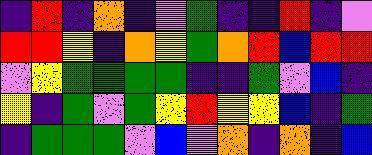[["indigo", "red", "indigo", "orange", "indigo", "violet", "green", "indigo", "indigo", "red", "indigo", "violet"], ["red", "red", "yellow", "indigo", "orange", "yellow", "green", "orange", "red", "blue", "red", "red"], ["violet", "yellow", "green", "green", "green", "green", "indigo", "indigo", "green", "violet", "blue", "indigo"], ["yellow", "indigo", "green", "violet", "green", "yellow", "red", "yellow", "yellow", "blue", "indigo", "green"], ["indigo", "green", "green", "green", "violet", "blue", "violet", "orange", "indigo", "orange", "indigo", "blue"]]